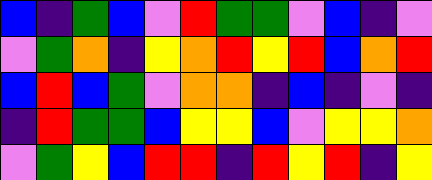[["blue", "indigo", "green", "blue", "violet", "red", "green", "green", "violet", "blue", "indigo", "violet"], ["violet", "green", "orange", "indigo", "yellow", "orange", "red", "yellow", "red", "blue", "orange", "red"], ["blue", "red", "blue", "green", "violet", "orange", "orange", "indigo", "blue", "indigo", "violet", "indigo"], ["indigo", "red", "green", "green", "blue", "yellow", "yellow", "blue", "violet", "yellow", "yellow", "orange"], ["violet", "green", "yellow", "blue", "red", "red", "indigo", "red", "yellow", "red", "indigo", "yellow"]]